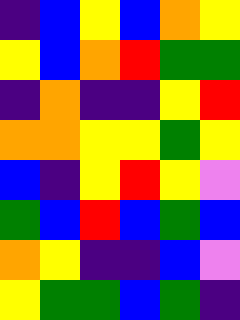[["indigo", "blue", "yellow", "blue", "orange", "yellow"], ["yellow", "blue", "orange", "red", "green", "green"], ["indigo", "orange", "indigo", "indigo", "yellow", "red"], ["orange", "orange", "yellow", "yellow", "green", "yellow"], ["blue", "indigo", "yellow", "red", "yellow", "violet"], ["green", "blue", "red", "blue", "green", "blue"], ["orange", "yellow", "indigo", "indigo", "blue", "violet"], ["yellow", "green", "green", "blue", "green", "indigo"]]